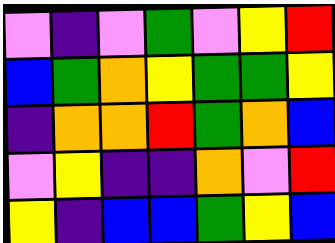[["violet", "indigo", "violet", "green", "violet", "yellow", "red"], ["blue", "green", "orange", "yellow", "green", "green", "yellow"], ["indigo", "orange", "orange", "red", "green", "orange", "blue"], ["violet", "yellow", "indigo", "indigo", "orange", "violet", "red"], ["yellow", "indigo", "blue", "blue", "green", "yellow", "blue"]]